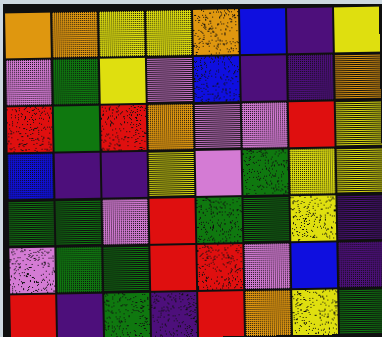[["orange", "orange", "yellow", "yellow", "orange", "blue", "indigo", "yellow"], ["violet", "green", "yellow", "violet", "blue", "indigo", "indigo", "orange"], ["red", "green", "red", "orange", "violet", "violet", "red", "yellow"], ["blue", "indigo", "indigo", "yellow", "violet", "green", "yellow", "yellow"], ["green", "green", "violet", "red", "green", "green", "yellow", "indigo"], ["violet", "green", "green", "red", "red", "violet", "blue", "indigo"], ["red", "indigo", "green", "indigo", "red", "orange", "yellow", "green"]]